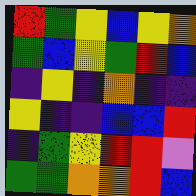[["red", "green", "yellow", "blue", "yellow", "orange"], ["green", "blue", "yellow", "green", "red", "blue"], ["indigo", "yellow", "indigo", "orange", "indigo", "indigo"], ["yellow", "indigo", "indigo", "blue", "blue", "red"], ["indigo", "green", "yellow", "red", "red", "violet"], ["green", "green", "orange", "orange", "red", "blue"]]